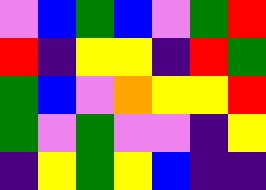[["violet", "blue", "green", "blue", "violet", "green", "red"], ["red", "indigo", "yellow", "yellow", "indigo", "red", "green"], ["green", "blue", "violet", "orange", "yellow", "yellow", "red"], ["green", "violet", "green", "violet", "violet", "indigo", "yellow"], ["indigo", "yellow", "green", "yellow", "blue", "indigo", "indigo"]]